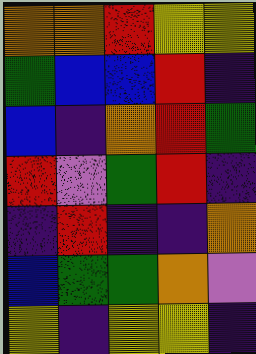[["orange", "orange", "red", "yellow", "yellow"], ["green", "blue", "blue", "red", "indigo"], ["blue", "indigo", "orange", "red", "green"], ["red", "violet", "green", "red", "indigo"], ["indigo", "red", "indigo", "indigo", "orange"], ["blue", "green", "green", "orange", "violet"], ["yellow", "indigo", "yellow", "yellow", "indigo"]]